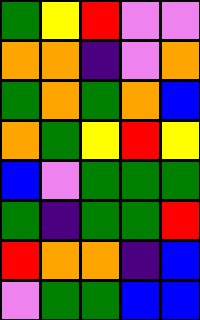[["green", "yellow", "red", "violet", "violet"], ["orange", "orange", "indigo", "violet", "orange"], ["green", "orange", "green", "orange", "blue"], ["orange", "green", "yellow", "red", "yellow"], ["blue", "violet", "green", "green", "green"], ["green", "indigo", "green", "green", "red"], ["red", "orange", "orange", "indigo", "blue"], ["violet", "green", "green", "blue", "blue"]]